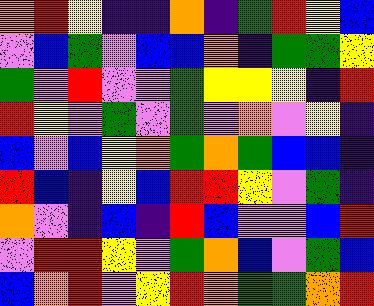[["orange", "red", "yellow", "indigo", "indigo", "orange", "indigo", "green", "red", "yellow", "blue"], ["violet", "blue", "green", "violet", "blue", "blue", "orange", "indigo", "green", "green", "yellow"], ["green", "violet", "red", "violet", "violet", "green", "yellow", "yellow", "yellow", "indigo", "red"], ["red", "yellow", "violet", "green", "violet", "green", "violet", "orange", "violet", "yellow", "indigo"], ["blue", "violet", "blue", "yellow", "orange", "green", "orange", "green", "blue", "blue", "indigo"], ["red", "blue", "indigo", "yellow", "blue", "red", "red", "yellow", "violet", "green", "indigo"], ["orange", "violet", "indigo", "blue", "indigo", "red", "blue", "violet", "violet", "blue", "red"], ["violet", "red", "red", "yellow", "violet", "green", "orange", "blue", "violet", "green", "blue"], ["blue", "orange", "red", "violet", "yellow", "red", "orange", "green", "green", "orange", "red"]]